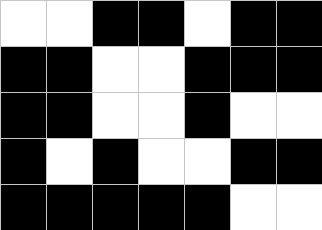[["white", "white", "black", "black", "white", "black", "black"], ["black", "black", "white", "white", "black", "black", "black"], ["black", "black", "white", "white", "black", "white", "white"], ["black", "white", "black", "white", "white", "black", "black"], ["black", "black", "black", "black", "black", "white", "white"]]